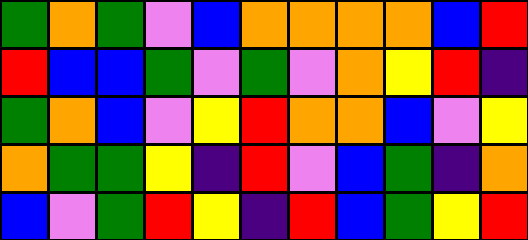[["green", "orange", "green", "violet", "blue", "orange", "orange", "orange", "orange", "blue", "red"], ["red", "blue", "blue", "green", "violet", "green", "violet", "orange", "yellow", "red", "indigo"], ["green", "orange", "blue", "violet", "yellow", "red", "orange", "orange", "blue", "violet", "yellow"], ["orange", "green", "green", "yellow", "indigo", "red", "violet", "blue", "green", "indigo", "orange"], ["blue", "violet", "green", "red", "yellow", "indigo", "red", "blue", "green", "yellow", "red"]]